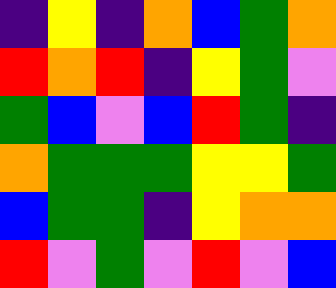[["indigo", "yellow", "indigo", "orange", "blue", "green", "orange"], ["red", "orange", "red", "indigo", "yellow", "green", "violet"], ["green", "blue", "violet", "blue", "red", "green", "indigo"], ["orange", "green", "green", "green", "yellow", "yellow", "green"], ["blue", "green", "green", "indigo", "yellow", "orange", "orange"], ["red", "violet", "green", "violet", "red", "violet", "blue"]]